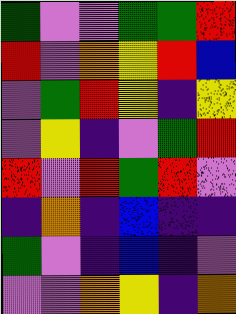[["green", "violet", "violet", "green", "green", "red"], ["red", "violet", "orange", "yellow", "red", "blue"], ["violet", "green", "red", "yellow", "indigo", "yellow"], ["violet", "yellow", "indigo", "violet", "green", "red"], ["red", "violet", "red", "green", "red", "violet"], ["indigo", "orange", "indigo", "blue", "indigo", "indigo"], ["green", "violet", "indigo", "blue", "indigo", "violet"], ["violet", "violet", "orange", "yellow", "indigo", "orange"]]